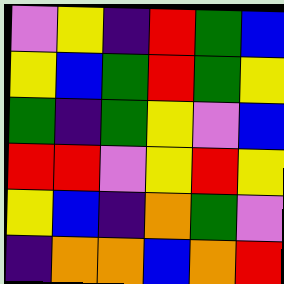[["violet", "yellow", "indigo", "red", "green", "blue"], ["yellow", "blue", "green", "red", "green", "yellow"], ["green", "indigo", "green", "yellow", "violet", "blue"], ["red", "red", "violet", "yellow", "red", "yellow"], ["yellow", "blue", "indigo", "orange", "green", "violet"], ["indigo", "orange", "orange", "blue", "orange", "red"]]